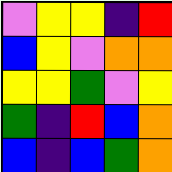[["violet", "yellow", "yellow", "indigo", "red"], ["blue", "yellow", "violet", "orange", "orange"], ["yellow", "yellow", "green", "violet", "yellow"], ["green", "indigo", "red", "blue", "orange"], ["blue", "indigo", "blue", "green", "orange"]]